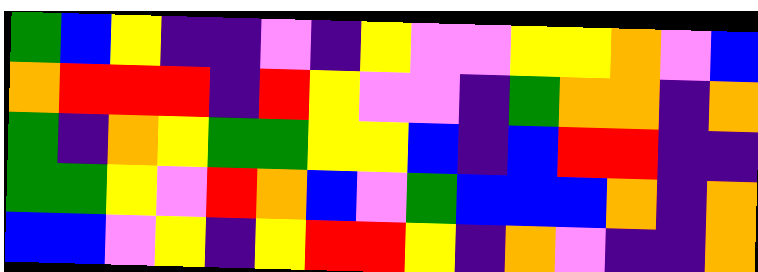[["green", "blue", "yellow", "indigo", "indigo", "violet", "indigo", "yellow", "violet", "violet", "yellow", "yellow", "orange", "violet", "blue"], ["orange", "red", "red", "red", "indigo", "red", "yellow", "violet", "violet", "indigo", "green", "orange", "orange", "indigo", "orange"], ["green", "indigo", "orange", "yellow", "green", "green", "yellow", "yellow", "blue", "indigo", "blue", "red", "red", "indigo", "indigo"], ["green", "green", "yellow", "violet", "red", "orange", "blue", "violet", "green", "blue", "blue", "blue", "orange", "indigo", "orange"], ["blue", "blue", "violet", "yellow", "indigo", "yellow", "red", "red", "yellow", "indigo", "orange", "violet", "indigo", "indigo", "orange"]]